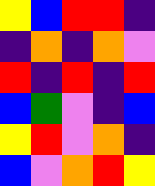[["yellow", "blue", "red", "red", "indigo"], ["indigo", "orange", "indigo", "orange", "violet"], ["red", "indigo", "red", "indigo", "red"], ["blue", "green", "violet", "indigo", "blue"], ["yellow", "red", "violet", "orange", "indigo"], ["blue", "violet", "orange", "red", "yellow"]]